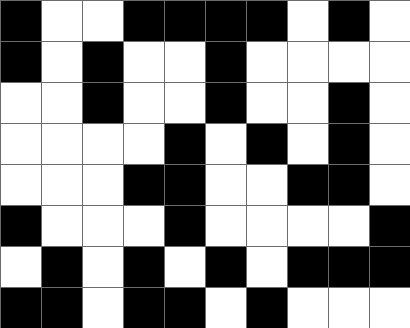[["black", "white", "white", "black", "black", "black", "black", "white", "black", "white"], ["black", "white", "black", "white", "white", "black", "white", "white", "white", "white"], ["white", "white", "black", "white", "white", "black", "white", "white", "black", "white"], ["white", "white", "white", "white", "black", "white", "black", "white", "black", "white"], ["white", "white", "white", "black", "black", "white", "white", "black", "black", "white"], ["black", "white", "white", "white", "black", "white", "white", "white", "white", "black"], ["white", "black", "white", "black", "white", "black", "white", "black", "black", "black"], ["black", "black", "white", "black", "black", "white", "black", "white", "white", "white"]]